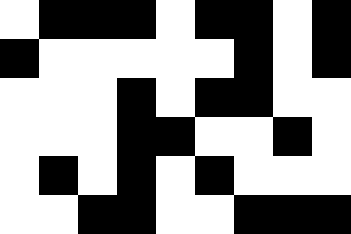[["white", "black", "black", "black", "white", "black", "black", "white", "black"], ["black", "white", "white", "white", "white", "white", "black", "white", "black"], ["white", "white", "white", "black", "white", "black", "black", "white", "white"], ["white", "white", "white", "black", "black", "white", "white", "black", "white"], ["white", "black", "white", "black", "white", "black", "white", "white", "white"], ["white", "white", "black", "black", "white", "white", "black", "black", "black"]]